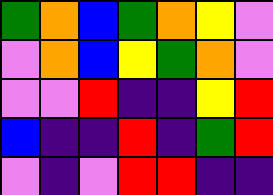[["green", "orange", "blue", "green", "orange", "yellow", "violet"], ["violet", "orange", "blue", "yellow", "green", "orange", "violet"], ["violet", "violet", "red", "indigo", "indigo", "yellow", "red"], ["blue", "indigo", "indigo", "red", "indigo", "green", "red"], ["violet", "indigo", "violet", "red", "red", "indigo", "indigo"]]